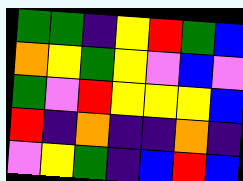[["green", "green", "indigo", "yellow", "red", "green", "blue"], ["orange", "yellow", "green", "yellow", "violet", "blue", "violet"], ["green", "violet", "red", "yellow", "yellow", "yellow", "blue"], ["red", "indigo", "orange", "indigo", "indigo", "orange", "indigo"], ["violet", "yellow", "green", "indigo", "blue", "red", "blue"]]